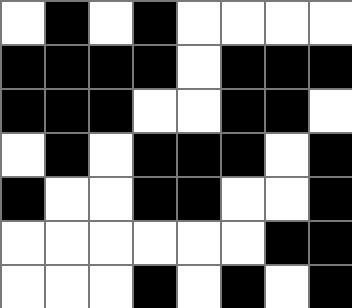[["white", "black", "white", "black", "white", "white", "white", "white"], ["black", "black", "black", "black", "white", "black", "black", "black"], ["black", "black", "black", "white", "white", "black", "black", "white"], ["white", "black", "white", "black", "black", "black", "white", "black"], ["black", "white", "white", "black", "black", "white", "white", "black"], ["white", "white", "white", "white", "white", "white", "black", "black"], ["white", "white", "white", "black", "white", "black", "white", "black"]]